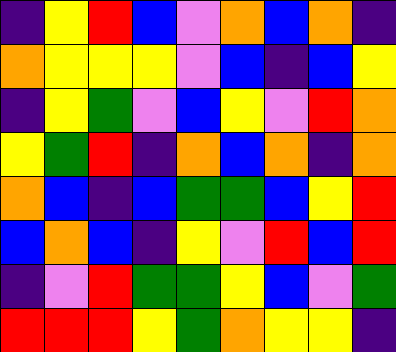[["indigo", "yellow", "red", "blue", "violet", "orange", "blue", "orange", "indigo"], ["orange", "yellow", "yellow", "yellow", "violet", "blue", "indigo", "blue", "yellow"], ["indigo", "yellow", "green", "violet", "blue", "yellow", "violet", "red", "orange"], ["yellow", "green", "red", "indigo", "orange", "blue", "orange", "indigo", "orange"], ["orange", "blue", "indigo", "blue", "green", "green", "blue", "yellow", "red"], ["blue", "orange", "blue", "indigo", "yellow", "violet", "red", "blue", "red"], ["indigo", "violet", "red", "green", "green", "yellow", "blue", "violet", "green"], ["red", "red", "red", "yellow", "green", "orange", "yellow", "yellow", "indigo"]]